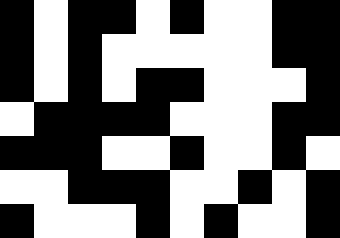[["black", "white", "black", "black", "white", "black", "white", "white", "black", "black"], ["black", "white", "black", "white", "white", "white", "white", "white", "black", "black"], ["black", "white", "black", "white", "black", "black", "white", "white", "white", "black"], ["white", "black", "black", "black", "black", "white", "white", "white", "black", "black"], ["black", "black", "black", "white", "white", "black", "white", "white", "black", "white"], ["white", "white", "black", "black", "black", "white", "white", "black", "white", "black"], ["black", "white", "white", "white", "black", "white", "black", "white", "white", "black"]]